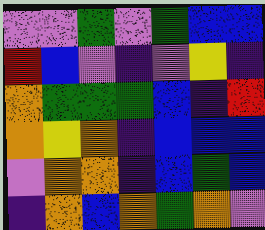[["violet", "violet", "green", "violet", "green", "blue", "blue"], ["red", "blue", "violet", "indigo", "violet", "yellow", "indigo"], ["orange", "green", "green", "green", "blue", "indigo", "red"], ["orange", "yellow", "orange", "indigo", "blue", "blue", "blue"], ["violet", "orange", "orange", "indigo", "blue", "green", "blue"], ["indigo", "orange", "blue", "orange", "green", "orange", "violet"]]